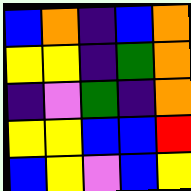[["blue", "orange", "indigo", "blue", "orange"], ["yellow", "yellow", "indigo", "green", "orange"], ["indigo", "violet", "green", "indigo", "orange"], ["yellow", "yellow", "blue", "blue", "red"], ["blue", "yellow", "violet", "blue", "yellow"]]